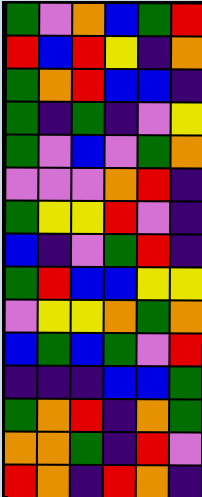[["green", "violet", "orange", "blue", "green", "red"], ["red", "blue", "red", "yellow", "indigo", "orange"], ["green", "orange", "red", "blue", "blue", "indigo"], ["green", "indigo", "green", "indigo", "violet", "yellow"], ["green", "violet", "blue", "violet", "green", "orange"], ["violet", "violet", "violet", "orange", "red", "indigo"], ["green", "yellow", "yellow", "red", "violet", "indigo"], ["blue", "indigo", "violet", "green", "red", "indigo"], ["green", "red", "blue", "blue", "yellow", "yellow"], ["violet", "yellow", "yellow", "orange", "green", "orange"], ["blue", "green", "blue", "green", "violet", "red"], ["indigo", "indigo", "indigo", "blue", "blue", "green"], ["green", "orange", "red", "indigo", "orange", "green"], ["orange", "orange", "green", "indigo", "red", "violet"], ["red", "orange", "indigo", "red", "orange", "indigo"]]